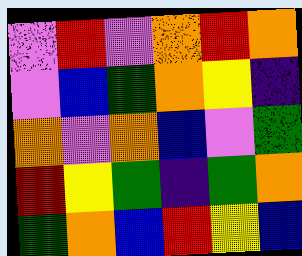[["violet", "red", "violet", "orange", "red", "orange"], ["violet", "blue", "green", "orange", "yellow", "indigo"], ["orange", "violet", "orange", "blue", "violet", "green"], ["red", "yellow", "green", "indigo", "green", "orange"], ["green", "orange", "blue", "red", "yellow", "blue"]]